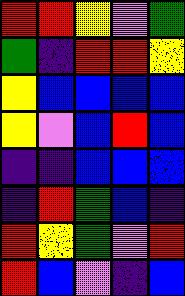[["red", "red", "yellow", "violet", "green"], ["green", "indigo", "red", "red", "yellow"], ["yellow", "blue", "blue", "blue", "blue"], ["yellow", "violet", "blue", "red", "blue"], ["indigo", "indigo", "blue", "blue", "blue"], ["indigo", "red", "green", "blue", "indigo"], ["red", "yellow", "green", "violet", "red"], ["red", "blue", "violet", "indigo", "blue"]]